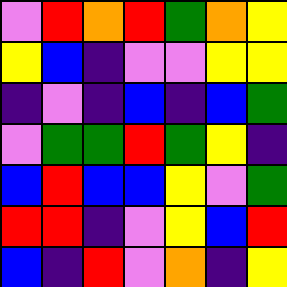[["violet", "red", "orange", "red", "green", "orange", "yellow"], ["yellow", "blue", "indigo", "violet", "violet", "yellow", "yellow"], ["indigo", "violet", "indigo", "blue", "indigo", "blue", "green"], ["violet", "green", "green", "red", "green", "yellow", "indigo"], ["blue", "red", "blue", "blue", "yellow", "violet", "green"], ["red", "red", "indigo", "violet", "yellow", "blue", "red"], ["blue", "indigo", "red", "violet", "orange", "indigo", "yellow"]]